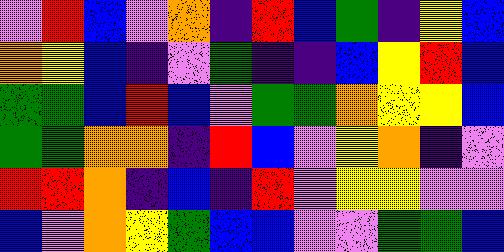[["violet", "red", "blue", "violet", "orange", "indigo", "red", "blue", "green", "indigo", "yellow", "blue"], ["orange", "yellow", "blue", "indigo", "violet", "green", "indigo", "indigo", "blue", "yellow", "red", "blue"], ["green", "green", "blue", "red", "blue", "violet", "green", "green", "orange", "yellow", "yellow", "blue"], ["green", "green", "orange", "orange", "indigo", "red", "blue", "violet", "yellow", "orange", "indigo", "violet"], ["red", "red", "orange", "indigo", "blue", "indigo", "red", "violet", "yellow", "yellow", "violet", "violet"], ["blue", "violet", "orange", "yellow", "green", "blue", "blue", "violet", "violet", "green", "green", "blue"]]